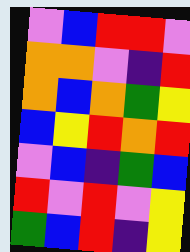[["violet", "blue", "red", "red", "violet"], ["orange", "orange", "violet", "indigo", "red"], ["orange", "blue", "orange", "green", "yellow"], ["blue", "yellow", "red", "orange", "red"], ["violet", "blue", "indigo", "green", "blue"], ["red", "violet", "red", "violet", "yellow"], ["green", "blue", "red", "indigo", "yellow"]]